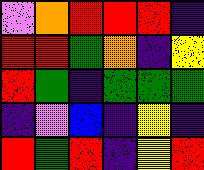[["violet", "orange", "red", "red", "red", "indigo"], ["red", "red", "green", "orange", "indigo", "yellow"], ["red", "green", "indigo", "green", "green", "green"], ["indigo", "violet", "blue", "indigo", "yellow", "indigo"], ["red", "green", "red", "indigo", "yellow", "red"]]